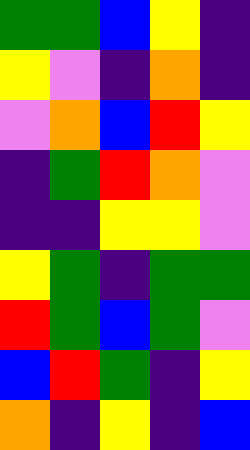[["green", "green", "blue", "yellow", "indigo"], ["yellow", "violet", "indigo", "orange", "indigo"], ["violet", "orange", "blue", "red", "yellow"], ["indigo", "green", "red", "orange", "violet"], ["indigo", "indigo", "yellow", "yellow", "violet"], ["yellow", "green", "indigo", "green", "green"], ["red", "green", "blue", "green", "violet"], ["blue", "red", "green", "indigo", "yellow"], ["orange", "indigo", "yellow", "indigo", "blue"]]